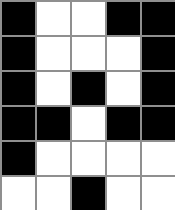[["black", "white", "white", "black", "black"], ["black", "white", "white", "white", "black"], ["black", "white", "black", "white", "black"], ["black", "black", "white", "black", "black"], ["black", "white", "white", "white", "white"], ["white", "white", "black", "white", "white"]]